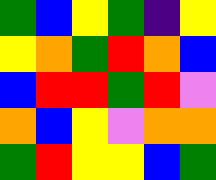[["green", "blue", "yellow", "green", "indigo", "yellow"], ["yellow", "orange", "green", "red", "orange", "blue"], ["blue", "red", "red", "green", "red", "violet"], ["orange", "blue", "yellow", "violet", "orange", "orange"], ["green", "red", "yellow", "yellow", "blue", "green"]]